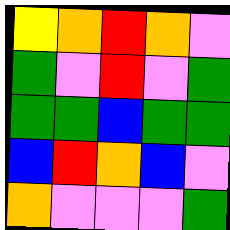[["yellow", "orange", "red", "orange", "violet"], ["green", "violet", "red", "violet", "green"], ["green", "green", "blue", "green", "green"], ["blue", "red", "orange", "blue", "violet"], ["orange", "violet", "violet", "violet", "green"]]